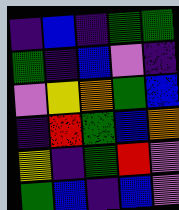[["indigo", "blue", "indigo", "green", "green"], ["green", "indigo", "blue", "violet", "indigo"], ["violet", "yellow", "orange", "green", "blue"], ["indigo", "red", "green", "blue", "orange"], ["yellow", "indigo", "green", "red", "violet"], ["green", "blue", "indigo", "blue", "violet"]]